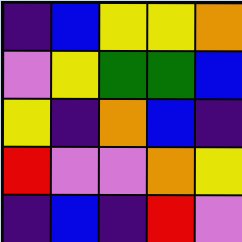[["indigo", "blue", "yellow", "yellow", "orange"], ["violet", "yellow", "green", "green", "blue"], ["yellow", "indigo", "orange", "blue", "indigo"], ["red", "violet", "violet", "orange", "yellow"], ["indigo", "blue", "indigo", "red", "violet"]]